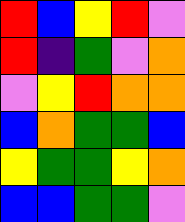[["red", "blue", "yellow", "red", "violet"], ["red", "indigo", "green", "violet", "orange"], ["violet", "yellow", "red", "orange", "orange"], ["blue", "orange", "green", "green", "blue"], ["yellow", "green", "green", "yellow", "orange"], ["blue", "blue", "green", "green", "violet"]]